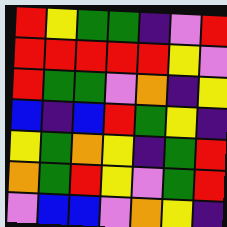[["red", "yellow", "green", "green", "indigo", "violet", "red"], ["red", "red", "red", "red", "red", "yellow", "violet"], ["red", "green", "green", "violet", "orange", "indigo", "yellow"], ["blue", "indigo", "blue", "red", "green", "yellow", "indigo"], ["yellow", "green", "orange", "yellow", "indigo", "green", "red"], ["orange", "green", "red", "yellow", "violet", "green", "red"], ["violet", "blue", "blue", "violet", "orange", "yellow", "indigo"]]